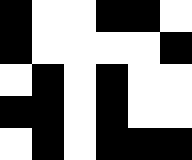[["black", "white", "white", "black", "black", "white"], ["black", "white", "white", "white", "white", "black"], ["white", "black", "white", "black", "white", "white"], ["black", "black", "white", "black", "white", "white"], ["white", "black", "white", "black", "black", "black"]]